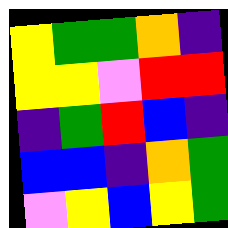[["yellow", "green", "green", "orange", "indigo"], ["yellow", "yellow", "violet", "red", "red"], ["indigo", "green", "red", "blue", "indigo"], ["blue", "blue", "indigo", "orange", "green"], ["violet", "yellow", "blue", "yellow", "green"]]